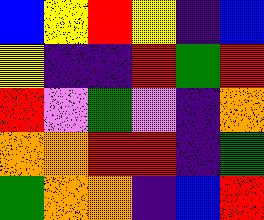[["blue", "yellow", "red", "yellow", "indigo", "blue"], ["yellow", "indigo", "indigo", "red", "green", "red"], ["red", "violet", "green", "violet", "indigo", "orange"], ["orange", "orange", "red", "red", "indigo", "green"], ["green", "orange", "orange", "indigo", "blue", "red"]]